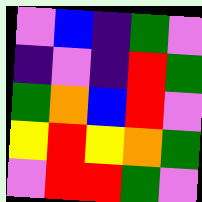[["violet", "blue", "indigo", "green", "violet"], ["indigo", "violet", "indigo", "red", "green"], ["green", "orange", "blue", "red", "violet"], ["yellow", "red", "yellow", "orange", "green"], ["violet", "red", "red", "green", "violet"]]